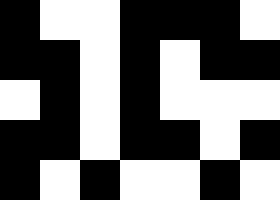[["black", "white", "white", "black", "black", "black", "white"], ["black", "black", "white", "black", "white", "black", "black"], ["white", "black", "white", "black", "white", "white", "white"], ["black", "black", "white", "black", "black", "white", "black"], ["black", "white", "black", "white", "white", "black", "white"]]